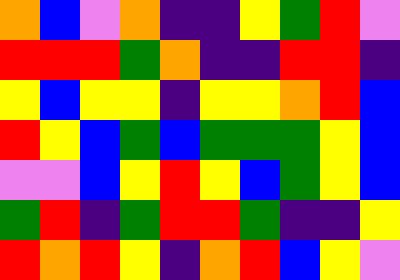[["orange", "blue", "violet", "orange", "indigo", "indigo", "yellow", "green", "red", "violet"], ["red", "red", "red", "green", "orange", "indigo", "indigo", "red", "red", "indigo"], ["yellow", "blue", "yellow", "yellow", "indigo", "yellow", "yellow", "orange", "red", "blue"], ["red", "yellow", "blue", "green", "blue", "green", "green", "green", "yellow", "blue"], ["violet", "violet", "blue", "yellow", "red", "yellow", "blue", "green", "yellow", "blue"], ["green", "red", "indigo", "green", "red", "red", "green", "indigo", "indigo", "yellow"], ["red", "orange", "red", "yellow", "indigo", "orange", "red", "blue", "yellow", "violet"]]